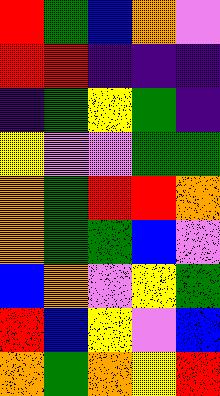[["red", "green", "blue", "orange", "violet"], ["red", "red", "indigo", "indigo", "indigo"], ["indigo", "green", "yellow", "green", "indigo"], ["yellow", "violet", "violet", "green", "green"], ["orange", "green", "red", "red", "orange"], ["orange", "green", "green", "blue", "violet"], ["blue", "orange", "violet", "yellow", "green"], ["red", "blue", "yellow", "violet", "blue"], ["orange", "green", "orange", "yellow", "red"]]